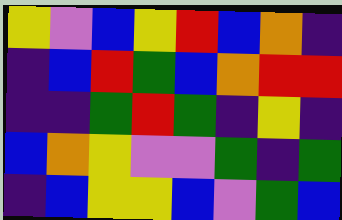[["yellow", "violet", "blue", "yellow", "red", "blue", "orange", "indigo"], ["indigo", "blue", "red", "green", "blue", "orange", "red", "red"], ["indigo", "indigo", "green", "red", "green", "indigo", "yellow", "indigo"], ["blue", "orange", "yellow", "violet", "violet", "green", "indigo", "green"], ["indigo", "blue", "yellow", "yellow", "blue", "violet", "green", "blue"]]